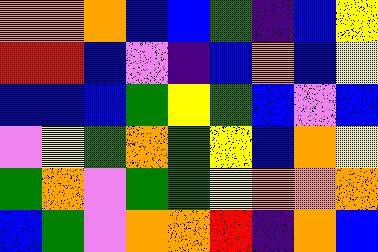[["orange", "orange", "orange", "blue", "blue", "green", "indigo", "blue", "yellow"], ["red", "red", "blue", "violet", "indigo", "blue", "orange", "blue", "yellow"], ["blue", "blue", "blue", "green", "yellow", "green", "blue", "violet", "blue"], ["violet", "yellow", "green", "orange", "green", "yellow", "blue", "orange", "yellow"], ["green", "orange", "violet", "green", "green", "yellow", "orange", "orange", "orange"], ["blue", "green", "violet", "orange", "orange", "red", "indigo", "orange", "blue"]]